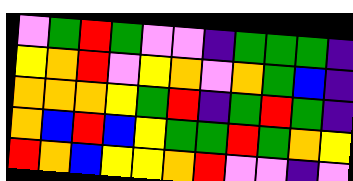[["violet", "green", "red", "green", "violet", "violet", "indigo", "green", "green", "green", "indigo"], ["yellow", "orange", "red", "violet", "yellow", "orange", "violet", "orange", "green", "blue", "indigo"], ["orange", "orange", "orange", "yellow", "green", "red", "indigo", "green", "red", "green", "indigo"], ["orange", "blue", "red", "blue", "yellow", "green", "green", "red", "green", "orange", "yellow"], ["red", "orange", "blue", "yellow", "yellow", "orange", "red", "violet", "violet", "indigo", "violet"]]